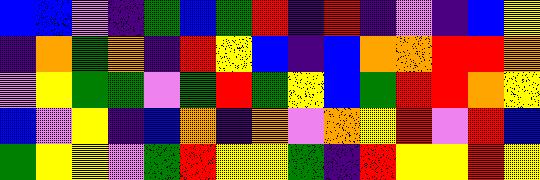[["blue", "blue", "violet", "indigo", "green", "blue", "green", "red", "indigo", "red", "indigo", "violet", "indigo", "blue", "yellow"], ["indigo", "orange", "green", "orange", "indigo", "red", "yellow", "blue", "indigo", "blue", "orange", "orange", "red", "red", "orange"], ["violet", "yellow", "green", "green", "violet", "green", "red", "green", "yellow", "blue", "green", "red", "red", "orange", "yellow"], ["blue", "violet", "yellow", "indigo", "blue", "orange", "indigo", "orange", "violet", "orange", "yellow", "red", "violet", "red", "blue"], ["green", "yellow", "yellow", "violet", "green", "red", "yellow", "yellow", "green", "indigo", "red", "yellow", "yellow", "red", "yellow"]]